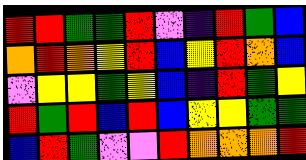[["red", "red", "green", "green", "red", "violet", "indigo", "red", "green", "blue"], ["orange", "red", "orange", "yellow", "red", "blue", "yellow", "red", "orange", "blue"], ["violet", "yellow", "yellow", "green", "yellow", "blue", "indigo", "red", "green", "yellow"], ["red", "green", "red", "blue", "red", "blue", "yellow", "yellow", "green", "green"], ["blue", "red", "green", "violet", "violet", "red", "orange", "orange", "orange", "red"]]